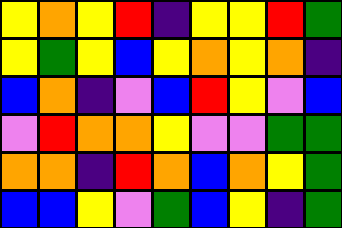[["yellow", "orange", "yellow", "red", "indigo", "yellow", "yellow", "red", "green"], ["yellow", "green", "yellow", "blue", "yellow", "orange", "yellow", "orange", "indigo"], ["blue", "orange", "indigo", "violet", "blue", "red", "yellow", "violet", "blue"], ["violet", "red", "orange", "orange", "yellow", "violet", "violet", "green", "green"], ["orange", "orange", "indigo", "red", "orange", "blue", "orange", "yellow", "green"], ["blue", "blue", "yellow", "violet", "green", "blue", "yellow", "indigo", "green"]]